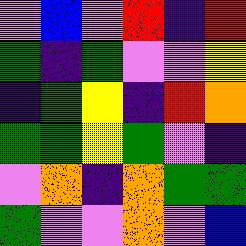[["violet", "blue", "violet", "red", "indigo", "red"], ["green", "indigo", "green", "violet", "violet", "yellow"], ["indigo", "green", "yellow", "indigo", "red", "orange"], ["green", "green", "yellow", "green", "violet", "indigo"], ["violet", "orange", "indigo", "orange", "green", "green"], ["green", "violet", "violet", "orange", "violet", "blue"]]